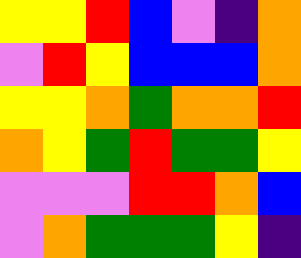[["yellow", "yellow", "red", "blue", "violet", "indigo", "orange"], ["violet", "red", "yellow", "blue", "blue", "blue", "orange"], ["yellow", "yellow", "orange", "green", "orange", "orange", "red"], ["orange", "yellow", "green", "red", "green", "green", "yellow"], ["violet", "violet", "violet", "red", "red", "orange", "blue"], ["violet", "orange", "green", "green", "green", "yellow", "indigo"]]